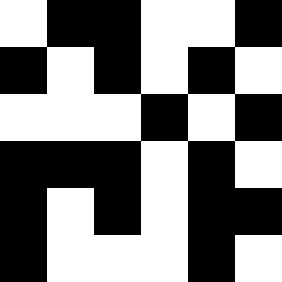[["white", "black", "black", "white", "white", "black"], ["black", "white", "black", "white", "black", "white"], ["white", "white", "white", "black", "white", "black"], ["black", "black", "black", "white", "black", "white"], ["black", "white", "black", "white", "black", "black"], ["black", "white", "white", "white", "black", "white"]]